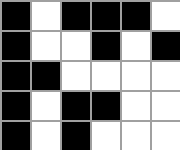[["black", "white", "black", "black", "black", "white"], ["black", "white", "white", "black", "white", "black"], ["black", "black", "white", "white", "white", "white"], ["black", "white", "black", "black", "white", "white"], ["black", "white", "black", "white", "white", "white"]]